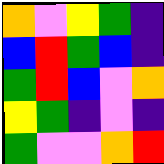[["orange", "violet", "yellow", "green", "indigo"], ["blue", "red", "green", "blue", "indigo"], ["green", "red", "blue", "violet", "orange"], ["yellow", "green", "indigo", "violet", "indigo"], ["green", "violet", "violet", "orange", "red"]]